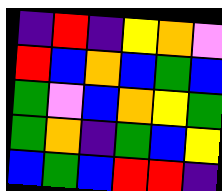[["indigo", "red", "indigo", "yellow", "orange", "violet"], ["red", "blue", "orange", "blue", "green", "blue"], ["green", "violet", "blue", "orange", "yellow", "green"], ["green", "orange", "indigo", "green", "blue", "yellow"], ["blue", "green", "blue", "red", "red", "indigo"]]